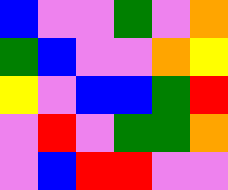[["blue", "violet", "violet", "green", "violet", "orange"], ["green", "blue", "violet", "violet", "orange", "yellow"], ["yellow", "violet", "blue", "blue", "green", "red"], ["violet", "red", "violet", "green", "green", "orange"], ["violet", "blue", "red", "red", "violet", "violet"]]